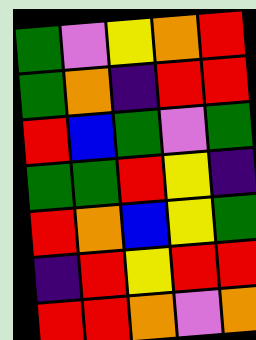[["green", "violet", "yellow", "orange", "red"], ["green", "orange", "indigo", "red", "red"], ["red", "blue", "green", "violet", "green"], ["green", "green", "red", "yellow", "indigo"], ["red", "orange", "blue", "yellow", "green"], ["indigo", "red", "yellow", "red", "red"], ["red", "red", "orange", "violet", "orange"]]